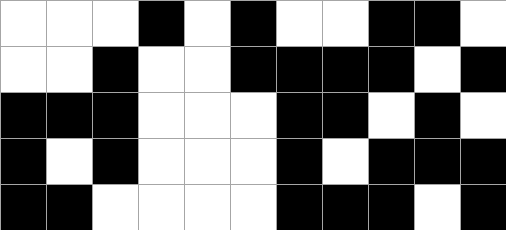[["white", "white", "white", "black", "white", "black", "white", "white", "black", "black", "white"], ["white", "white", "black", "white", "white", "black", "black", "black", "black", "white", "black"], ["black", "black", "black", "white", "white", "white", "black", "black", "white", "black", "white"], ["black", "white", "black", "white", "white", "white", "black", "white", "black", "black", "black"], ["black", "black", "white", "white", "white", "white", "black", "black", "black", "white", "black"]]